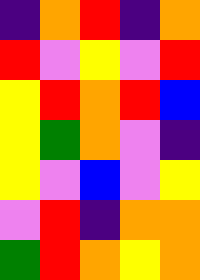[["indigo", "orange", "red", "indigo", "orange"], ["red", "violet", "yellow", "violet", "red"], ["yellow", "red", "orange", "red", "blue"], ["yellow", "green", "orange", "violet", "indigo"], ["yellow", "violet", "blue", "violet", "yellow"], ["violet", "red", "indigo", "orange", "orange"], ["green", "red", "orange", "yellow", "orange"]]